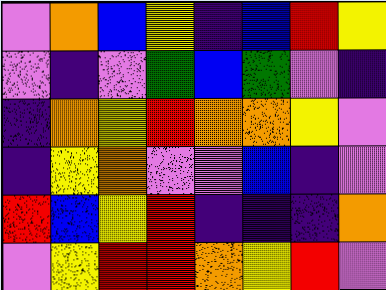[["violet", "orange", "blue", "yellow", "indigo", "blue", "red", "yellow"], ["violet", "indigo", "violet", "green", "blue", "green", "violet", "indigo"], ["indigo", "orange", "yellow", "red", "orange", "orange", "yellow", "violet"], ["indigo", "yellow", "orange", "violet", "violet", "blue", "indigo", "violet"], ["red", "blue", "yellow", "red", "indigo", "indigo", "indigo", "orange"], ["violet", "yellow", "red", "red", "orange", "yellow", "red", "violet"]]